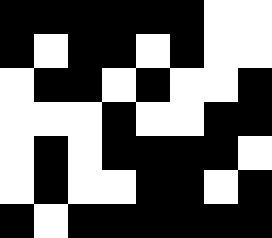[["black", "black", "black", "black", "black", "black", "white", "white"], ["black", "white", "black", "black", "white", "black", "white", "white"], ["white", "black", "black", "white", "black", "white", "white", "black"], ["white", "white", "white", "black", "white", "white", "black", "black"], ["white", "black", "white", "black", "black", "black", "black", "white"], ["white", "black", "white", "white", "black", "black", "white", "black"], ["black", "white", "black", "black", "black", "black", "black", "black"]]